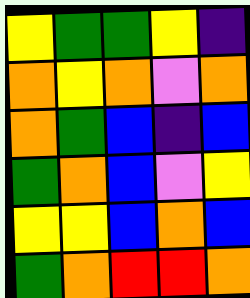[["yellow", "green", "green", "yellow", "indigo"], ["orange", "yellow", "orange", "violet", "orange"], ["orange", "green", "blue", "indigo", "blue"], ["green", "orange", "blue", "violet", "yellow"], ["yellow", "yellow", "blue", "orange", "blue"], ["green", "orange", "red", "red", "orange"]]